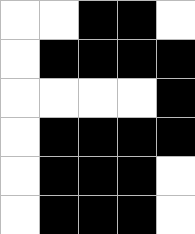[["white", "white", "black", "black", "white"], ["white", "black", "black", "black", "black"], ["white", "white", "white", "white", "black"], ["white", "black", "black", "black", "black"], ["white", "black", "black", "black", "white"], ["white", "black", "black", "black", "white"]]